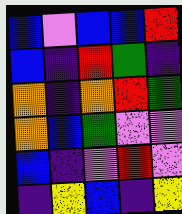[["blue", "violet", "blue", "blue", "red"], ["blue", "indigo", "red", "green", "indigo"], ["orange", "indigo", "orange", "red", "green"], ["orange", "blue", "green", "violet", "violet"], ["blue", "indigo", "violet", "red", "violet"], ["indigo", "yellow", "blue", "indigo", "yellow"]]